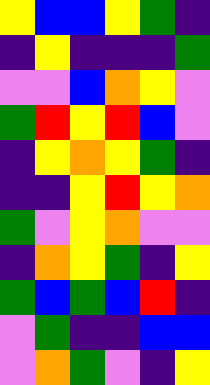[["yellow", "blue", "blue", "yellow", "green", "indigo"], ["indigo", "yellow", "indigo", "indigo", "indigo", "green"], ["violet", "violet", "blue", "orange", "yellow", "violet"], ["green", "red", "yellow", "red", "blue", "violet"], ["indigo", "yellow", "orange", "yellow", "green", "indigo"], ["indigo", "indigo", "yellow", "red", "yellow", "orange"], ["green", "violet", "yellow", "orange", "violet", "violet"], ["indigo", "orange", "yellow", "green", "indigo", "yellow"], ["green", "blue", "green", "blue", "red", "indigo"], ["violet", "green", "indigo", "indigo", "blue", "blue"], ["violet", "orange", "green", "violet", "indigo", "yellow"]]